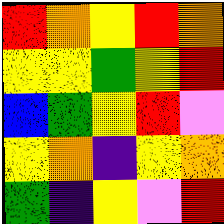[["red", "orange", "yellow", "red", "orange"], ["yellow", "yellow", "green", "yellow", "red"], ["blue", "green", "yellow", "red", "violet"], ["yellow", "orange", "indigo", "yellow", "orange"], ["green", "indigo", "yellow", "violet", "red"]]